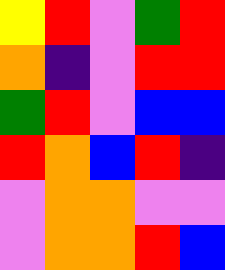[["yellow", "red", "violet", "green", "red"], ["orange", "indigo", "violet", "red", "red"], ["green", "red", "violet", "blue", "blue"], ["red", "orange", "blue", "red", "indigo"], ["violet", "orange", "orange", "violet", "violet"], ["violet", "orange", "orange", "red", "blue"]]